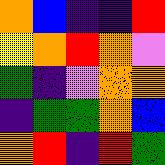[["orange", "blue", "indigo", "indigo", "red"], ["yellow", "orange", "red", "orange", "violet"], ["green", "indigo", "violet", "orange", "orange"], ["indigo", "green", "green", "orange", "blue"], ["orange", "red", "indigo", "red", "green"]]